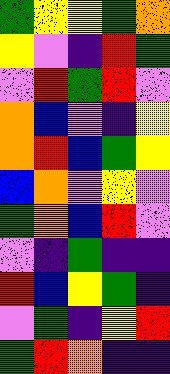[["green", "yellow", "yellow", "green", "orange"], ["yellow", "violet", "indigo", "red", "green"], ["violet", "red", "green", "red", "violet"], ["orange", "blue", "violet", "indigo", "yellow"], ["orange", "red", "blue", "green", "yellow"], ["blue", "orange", "violet", "yellow", "violet"], ["green", "orange", "blue", "red", "violet"], ["violet", "indigo", "green", "indigo", "indigo"], ["red", "blue", "yellow", "green", "indigo"], ["violet", "green", "indigo", "yellow", "red"], ["green", "red", "orange", "indigo", "indigo"]]